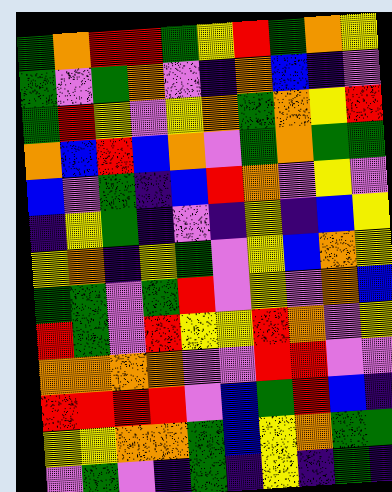[["green", "orange", "red", "red", "green", "yellow", "red", "green", "orange", "yellow"], ["green", "violet", "green", "orange", "violet", "indigo", "orange", "blue", "indigo", "violet"], ["green", "red", "yellow", "violet", "yellow", "orange", "green", "orange", "yellow", "red"], ["orange", "blue", "red", "blue", "orange", "violet", "green", "orange", "green", "green"], ["blue", "violet", "green", "indigo", "blue", "red", "orange", "violet", "yellow", "violet"], ["indigo", "yellow", "green", "indigo", "violet", "indigo", "yellow", "indigo", "blue", "yellow"], ["yellow", "orange", "indigo", "yellow", "green", "violet", "yellow", "blue", "orange", "yellow"], ["green", "green", "violet", "green", "red", "violet", "yellow", "violet", "orange", "blue"], ["red", "green", "violet", "red", "yellow", "yellow", "red", "orange", "violet", "yellow"], ["orange", "orange", "orange", "orange", "violet", "violet", "red", "red", "violet", "violet"], ["red", "red", "red", "red", "violet", "blue", "green", "red", "blue", "indigo"], ["yellow", "yellow", "orange", "orange", "green", "blue", "yellow", "orange", "green", "green"], ["violet", "green", "violet", "indigo", "green", "indigo", "yellow", "indigo", "green", "indigo"]]